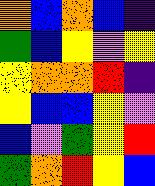[["orange", "blue", "orange", "blue", "indigo"], ["green", "blue", "yellow", "violet", "yellow"], ["yellow", "orange", "orange", "red", "indigo"], ["yellow", "blue", "blue", "yellow", "violet"], ["blue", "violet", "green", "yellow", "red"], ["green", "orange", "red", "yellow", "blue"]]